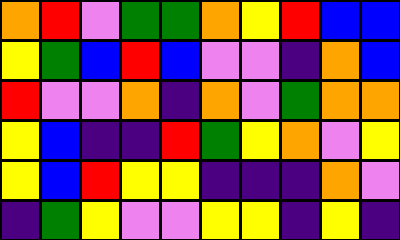[["orange", "red", "violet", "green", "green", "orange", "yellow", "red", "blue", "blue"], ["yellow", "green", "blue", "red", "blue", "violet", "violet", "indigo", "orange", "blue"], ["red", "violet", "violet", "orange", "indigo", "orange", "violet", "green", "orange", "orange"], ["yellow", "blue", "indigo", "indigo", "red", "green", "yellow", "orange", "violet", "yellow"], ["yellow", "blue", "red", "yellow", "yellow", "indigo", "indigo", "indigo", "orange", "violet"], ["indigo", "green", "yellow", "violet", "violet", "yellow", "yellow", "indigo", "yellow", "indigo"]]